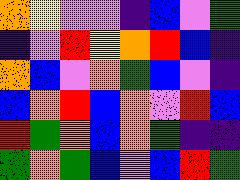[["orange", "yellow", "violet", "violet", "indigo", "blue", "violet", "green"], ["indigo", "violet", "red", "yellow", "orange", "red", "blue", "indigo"], ["orange", "blue", "violet", "orange", "green", "blue", "violet", "indigo"], ["blue", "orange", "red", "blue", "orange", "violet", "red", "blue"], ["red", "green", "orange", "blue", "orange", "green", "indigo", "indigo"], ["green", "orange", "green", "blue", "violet", "blue", "red", "green"]]